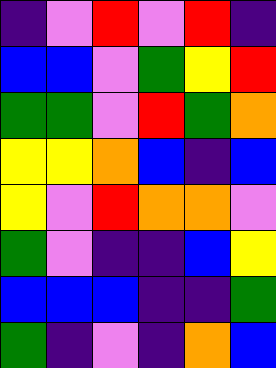[["indigo", "violet", "red", "violet", "red", "indigo"], ["blue", "blue", "violet", "green", "yellow", "red"], ["green", "green", "violet", "red", "green", "orange"], ["yellow", "yellow", "orange", "blue", "indigo", "blue"], ["yellow", "violet", "red", "orange", "orange", "violet"], ["green", "violet", "indigo", "indigo", "blue", "yellow"], ["blue", "blue", "blue", "indigo", "indigo", "green"], ["green", "indigo", "violet", "indigo", "orange", "blue"]]